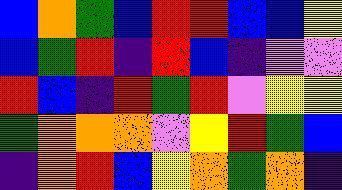[["blue", "orange", "green", "blue", "red", "red", "blue", "blue", "yellow"], ["blue", "green", "red", "indigo", "red", "blue", "indigo", "violet", "violet"], ["red", "blue", "indigo", "red", "green", "red", "violet", "yellow", "yellow"], ["green", "orange", "orange", "orange", "violet", "yellow", "red", "green", "blue"], ["indigo", "orange", "red", "blue", "yellow", "orange", "green", "orange", "indigo"]]